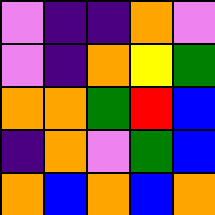[["violet", "indigo", "indigo", "orange", "violet"], ["violet", "indigo", "orange", "yellow", "green"], ["orange", "orange", "green", "red", "blue"], ["indigo", "orange", "violet", "green", "blue"], ["orange", "blue", "orange", "blue", "orange"]]